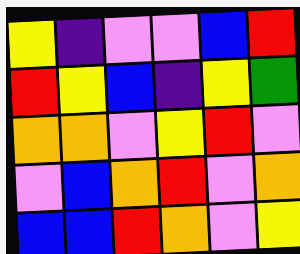[["yellow", "indigo", "violet", "violet", "blue", "red"], ["red", "yellow", "blue", "indigo", "yellow", "green"], ["orange", "orange", "violet", "yellow", "red", "violet"], ["violet", "blue", "orange", "red", "violet", "orange"], ["blue", "blue", "red", "orange", "violet", "yellow"]]